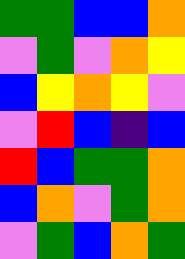[["green", "green", "blue", "blue", "orange"], ["violet", "green", "violet", "orange", "yellow"], ["blue", "yellow", "orange", "yellow", "violet"], ["violet", "red", "blue", "indigo", "blue"], ["red", "blue", "green", "green", "orange"], ["blue", "orange", "violet", "green", "orange"], ["violet", "green", "blue", "orange", "green"]]